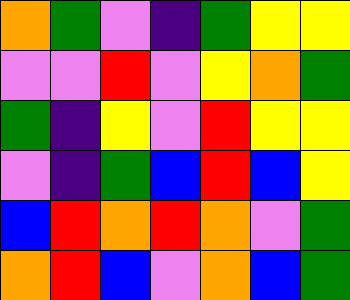[["orange", "green", "violet", "indigo", "green", "yellow", "yellow"], ["violet", "violet", "red", "violet", "yellow", "orange", "green"], ["green", "indigo", "yellow", "violet", "red", "yellow", "yellow"], ["violet", "indigo", "green", "blue", "red", "blue", "yellow"], ["blue", "red", "orange", "red", "orange", "violet", "green"], ["orange", "red", "blue", "violet", "orange", "blue", "green"]]